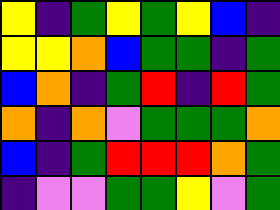[["yellow", "indigo", "green", "yellow", "green", "yellow", "blue", "indigo"], ["yellow", "yellow", "orange", "blue", "green", "green", "indigo", "green"], ["blue", "orange", "indigo", "green", "red", "indigo", "red", "green"], ["orange", "indigo", "orange", "violet", "green", "green", "green", "orange"], ["blue", "indigo", "green", "red", "red", "red", "orange", "green"], ["indigo", "violet", "violet", "green", "green", "yellow", "violet", "green"]]